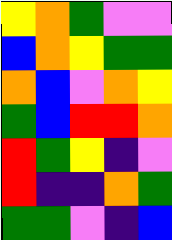[["yellow", "orange", "green", "violet", "violet"], ["blue", "orange", "yellow", "green", "green"], ["orange", "blue", "violet", "orange", "yellow"], ["green", "blue", "red", "red", "orange"], ["red", "green", "yellow", "indigo", "violet"], ["red", "indigo", "indigo", "orange", "green"], ["green", "green", "violet", "indigo", "blue"]]